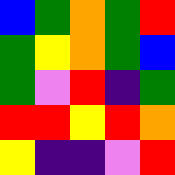[["blue", "green", "orange", "green", "red"], ["green", "yellow", "orange", "green", "blue"], ["green", "violet", "red", "indigo", "green"], ["red", "red", "yellow", "red", "orange"], ["yellow", "indigo", "indigo", "violet", "red"]]